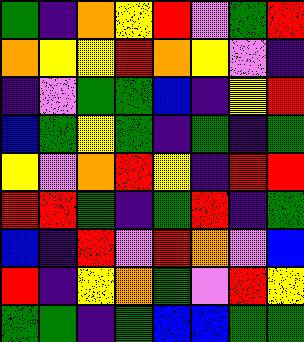[["green", "indigo", "orange", "yellow", "red", "violet", "green", "red"], ["orange", "yellow", "yellow", "red", "orange", "yellow", "violet", "indigo"], ["indigo", "violet", "green", "green", "blue", "indigo", "yellow", "red"], ["blue", "green", "yellow", "green", "indigo", "green", "indigo", "green"], ["yellow", "violet", "orange", "red", "yellow", "indigo", "red", "red"], ["red", "red", "green", "indigo", "green", "red", "indigo", "green"], ["blue", "indigo", "red", "violet", "red", "orange", "violet", "blue"], ["red", "indigo", "yellow", "orange", "green", "violet", "red", "yellow"], ["green", "green", "indigo", "green", "blue", "blue", "green", "green"]]